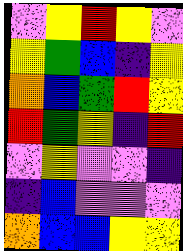[["violet", "yellow", "red", "yellow", "violet"], ["yellow", "green", "blue", "indigo", "yellow"], ["orange", "blue", "green", "red", "yellow"], ["red", "green", "yellow", "indigo", "red"], ["violet", "yellow", "violet", "violet", "indigo"], ["indigo", "blue", "violet", "violet", "violet"], ["orange", "blue", "blue", "yellow", "yellow"]]